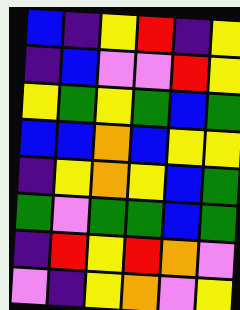[["blue", "indigo", "yellow", "red", "indigo", "yellow"], ["indigo", "blue", "violet", "violet", "red", "yellow"], ["yellow", "green", "yellow", "green", "blue", "green"], ["blue", "blue", "orange", "blue", "yellow", "yellow"], ["indigo", "yellow", "orange", "yellow", "blue", "green"], ["green", "violet", "green", "green", "blue", "green"], ["indigo", "red", "yellow", "red", "orange", "violet"], ["violet", "indigo", "yellow", "orange", "violet", "yellow"]]